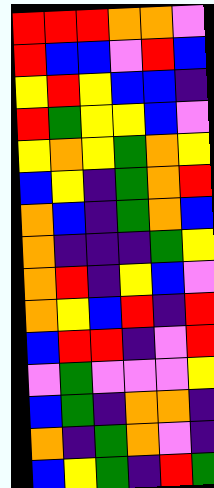[["red", "red", "red", "orange", "orange", "violet"], ["red", "blue", "blue", "violet", "red", "blue"], ["yellow", "red", "yellow", "blue", "blue", "indigo"], ["red", "green", "yellow", "yellow", "blue", "violet"], ["yellow", "orange", "yellow", "green", "orange", "yellow"], ["blue", "yellow", "indigo", "green", "orange", "red"], ["orange", "blue", "indigo", "green", "orange", "blue"], ["orange", "indigo", "indigo", "indigo", "green", "yellow"], ["orange", "red", "indigo", "yellow", "blue", "violet"], ["orange", "yellow", "blue", "red", "indigo", "red"], ["blue", "red", "red", "indigo", "violet", "red"], ["violet", "green", "violet", "violet", "violet", "yellow"], ["blue", "green", "indigo", "orange", "orange", "indigo"], ["orange", "indigo", "green", "orange", "violet", "indigo"], ["blue", "yellow", "green", "indigo", "red", "green"]]